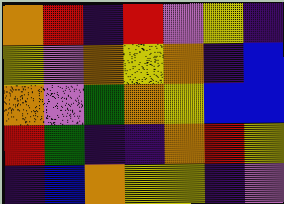[["orange", "red", "indigo", "red", "violet", "yellow", "indigo"], ["yellow", "violet", "orange", "yellow", "orange", "indigo", "blue"], ["orange", "violet", "green", "orange", "yellow", "blue", "blue"], ["red", "green", "indigo", "indigo", "orange", "red", "yellow"], ["indigo", "blue", "orange", "yellow", "yellow", "indigo", "violet"]]